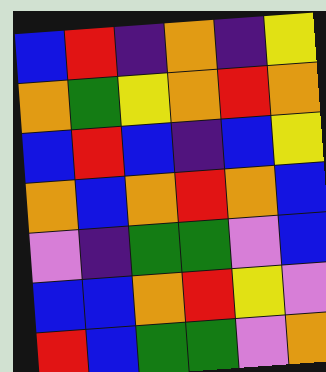[["blue", "red", "indigo", "orange", "indigo", "yellow"], ["orange", "green", "yellow", "orange", "red", "orange"], ["blue", "red", "blue", "indigo", "blue", "yellow"], ["orange", "blue", "orange", "red", "orange", "blue"], ["violet", "indigo", "green", "green", "violet", "blue"], ["blue", "blue", "orange", "red", "yellow", "violet"], ["red", "blue", "green", "green", "violet", "orange"]]